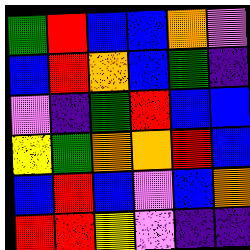[["green", "red", "blue", "blue", "orange", "violet"], ["blue", "red", "orange", "blue", "green", "indigo"], ["violet", "indigo", "green", "red", "blue", "blue"], ["yellow", "green", "orange", "orange", "red", "blue"], ["blue", "red", "blue", "violet", "blue", "orange"], ["red", "red", "yellow", "violet", "indigo", "indigo"]]